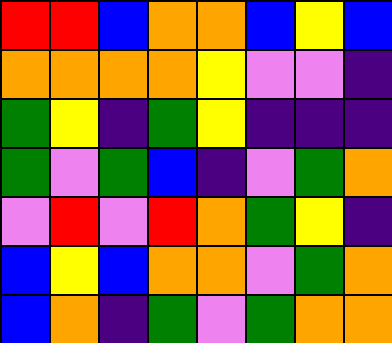[["red", "red", "blue", "orange", "orange", "blue", "yellow", "blue"], ["orange", "orange", "orange", "orange", "yellow", "violet", "violet", "indigo"], ["green", "yellow", "indigo", "green", "yellow", "indigo", "indigo", "indigo"], ["green", "violet", "green", "blue", "indigo", "violet", "green", "orange"], ["violet", "red", "violet", "red", "orange", "green", "yellow", "indigo"], ["blue", "yellow", "blue", "orange", "orange", "violet", "green", "orange"], ["blue", "orange", "indigo", "green", "violet", "green", "orange", "orange"]]